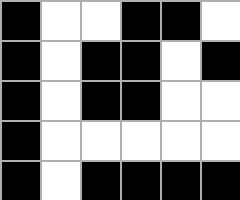[["black", "white", "white", "black", "black", "white"], ["black", "white", "black", "black", "white", "black"], ["black", "white", "black", "black", "white", "white"], ["black", "white", "white", "white", "white", "white"], ["black", "white", "black", "black", "black", "black"]]